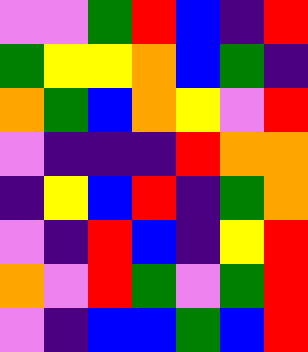[["violet", "violet", "green", "red", "blue", "indigo", "red"], ["green", "yellow", "yellow", "orange", "blue", "green", "indigo"], ["orange", "green", "blue", "orange", "yellow", "violet", "red"], ["violet", "indigo", "indigo", "indigo", "red", "orange", "orange"], ["indigo", "yellow", "blue", "red", "indigo", "green", "orange"], ["violet", "indigo", "red", "blue", "indigo", "yellow", "red"], ["orange", "violet", "red", "green", "violet", "green", "red"], ["violet", "indigo", "blue", "blue", "green", "blue", "red"]]